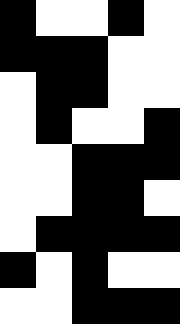[["black", "white", "white", "black", "white"], ["black", "black", "black", "white", "white"], ["white", "black", "black", "white", "white"], ["white", "black", "white", "white", "black"], ["white", "white", "black", "black", "black"], ["white", "white", "black", "black", "white"], ["white", "black", "black", "black", "black"], ["black", "white", "black", "white", "white"], ["white", "white", "black", "black", "black"]]